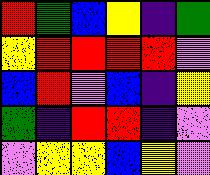[["red", "green", "blue", "yellow", "indigo", "green"], ["yellow", "red", "red", "red", "red", "violet"], ["blue", "red", "violet", "blue", "indigo", "yellow"], ["green", "indigo", "red", "red", "indigo", "violet"], ["violet", "yellow", "yellow", "blue", "yellow", "violet"]]